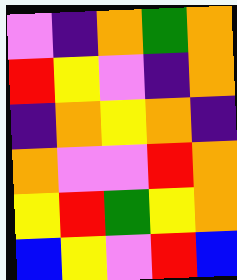[["violet", "indigo", "orange", "green", "orange"], ["red", "yellow", "violet", "indigo", "orange"], ["indigo", "orange", "yellow", "orange", "indigo"], ["orange", "violet", "violet", "red", "orange"], ["yellow", "red", "green", "yellow", "orange"], ["blue", "yellow", "violet", "red", "blue"]]